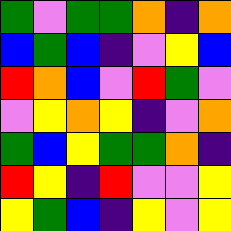[["green", "violet", "green", "green", "orange", "indigo", "orange"], ["blue", "green", "blue", "indigo", "violet", "yellow", "blue"], ["red", "orange", "blue", "violet", "red", "green", "violet"], ["violet", "yellow", "orange", "yellow", "indigo", "violet", "orange"], ["green", "blue", "yellow", "green", "green", "orange", "indigo"], ["red", "yellow", "indigo", "red", "violet", "violet", "yellow"], ["yellow", "green", "blue", "indigo", "yellow", "violet", "yellow"]]